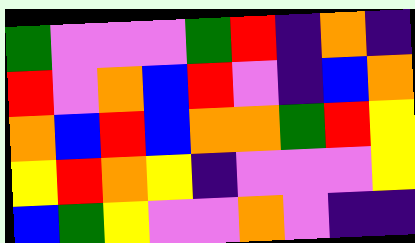[["green", "violet", "violet", "violet", "green", "red", "indigo", "orange", "indigo"], ["red", "violet", "orange", "blue", "red", "violet", "indigo", "blue", "orange"], ["orange", "blue", "red", "blue", "orange", "orange", "green", "red", "yellow"], ["yellow", "red", "orange", "yellow", "indigo", "violet", "violet", "violet", "yellow"], ["blue", "green", "yellow", "violet", "violet", "orange", "violet", "indigo", "indigo"]]